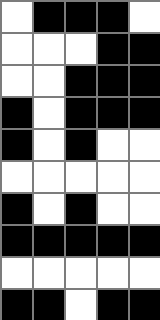[["white", "black", "black", "black", "white"], ["white", "white", "white", "black", "black"], ["white", "white", "black", "black", "black"], ["black", "white", "black", "black", "black"], ["black", "white", "black", "white", "white"], ["white", "white", "white", "white", "white"], ["black", "white", "black", "white", "white"], ["black", "black", "black", "black", "black"], ["white", "white", "white", "white", "white"], ["black", "black", "white", "black", "black"]]